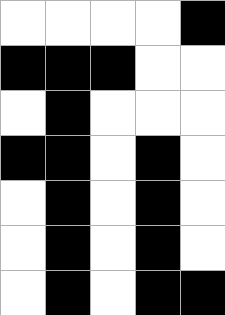[["white", "white", "white", "white", "black"], ["black", "black", "black", "white", "white"], ["white", "black", "white", "white", "white"], ["black", "black", "white", "black", "white"], ["white", "black", "white", "black", "white"], ["white", "black", "white", "black", "white"], ["white", "black", "white", "black", "black"]]